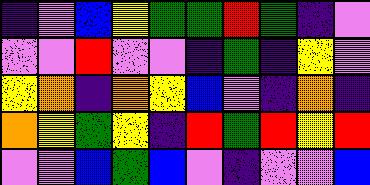[["indigo", "violet", "blue", "yellow", "green", "green", "red", "green", "indigo", "violet"], ["violet", "violet", "red", "violet", "violet", "indigo", "green", "indigo", "yellow", "violet"], ["yellow", "orange", "indigo", "orange", "yellow", "blue", "violet", "indigo", "orange", "indigo"], ["orange", "yellow", "green", "yellow", "indigo", "red", "green", "red", "yellow", "red"], ["violet", "violet", "blue", "green", "blue", "violet", "indigo", "violet", "violet", "blue"]]